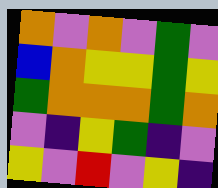[["orange", "violet", "orange", "violet", "green", "violet"], ["blue", "orange", "yellow", "yellow", "green", "yellow"], ["green", "orange", "orange", "orange", "green", "orange"], ["violet", "indigo", "yellow", "green", "indigo", "violet"], ["yellow", "violet", "red", "violet", "yellow", "indigo"]]